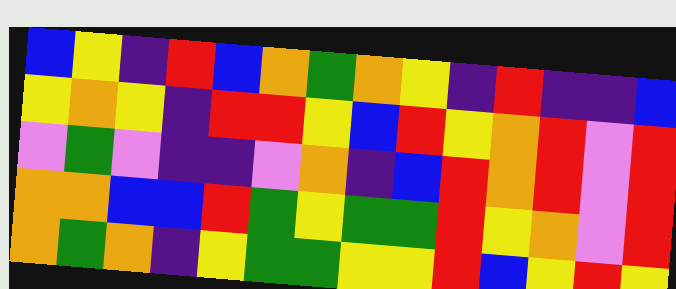[["blue", "yellow", "indigo", "red", "blue", "orange", "green", "orange", "yellow", "indigo", "red", "indigo", "indigo", "blue"], ["yellow", "orange", "yellow", "indigo", "red", "red", "yellow", "blue", "red", "yellow", "orange", "red", "violet", "red"], ["violet", "green", "violet", "indigo", "indigo", "violet", "orange", "indigo", "blue", "red", "orange", "red", "violet", "red"], ["orange", "orange", "blue", "blue", "red", "green", "yellow", "green", "green", "red", "yellow", "orange", "violet", "red"], ["orange", "green", "orange", "indigo", "yellow", "green", "green", "yellow", "yellow", "red", "blue", "yellow", "red", "yellow"]]